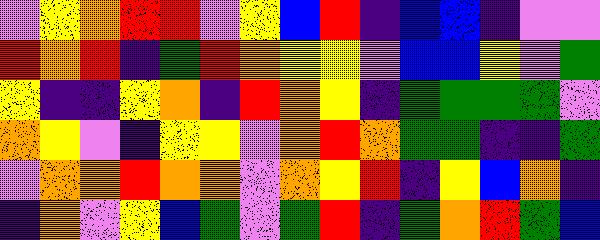[["violet", "yellow", "orange", "red", "red", "violet", "yellow", "blue", "red", "indigo", "blue", "blue", "indigo", "violet", "violet"], ["red", "orange", "red", "indigo", "green", "red", "orange", "yellow", "yellow", "violet", "blue", "blue", "yellow", "violet", "green"], ["yellow", "indigo", "indigo", "yellow", "orange", "indigo", "red", "orange", "yellow", "indigo", "green", "green", "green", "green", "violet"], ["orange", "yellow", "violet", "indigo", "yellow", "yellow", "violet", "orange", "red", "orange", "green", "green", "indigo", "indigo", "green"], ["violet", "orange", "orange", "red", "orange", "orange", "violet", "orange", "yellow", "red", "indigo", "yellow", "blue", "orange", "indigo"], ["indigo", "orange", "violet", "yellow", "blue", "green", "violet", "green", "red", "indigo", "green", "orange", "red", "green", "blue"]]